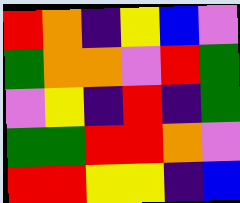[["red", "orange", "indigo", "yellow", "blue", "violet"], ["green", "orange", "orange", "violet", "red", "green"], ["violet", "yellow", "indigo", "red", "indigo", "green"], ["green", "green", "red", "red", "orange", "violet"], ["red", "red", "yellow", "yellow", "indigo", "blue"]]